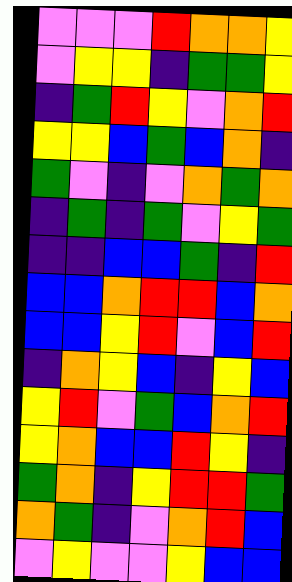[["violet", "violet", "violet", "red", "orange", "orange", "yellow"], ["violet", "yellow", "yellow", "indigo", "green", "green", "yellow"], ["indigo", "green", "red", "yellow", "violet", "orange", "red"], ["yellow", "yellow", "blue", "green", "blue", "orange", "indigo"], ["green", "violet", "indigo", "violet", "orange", "green", "orange"], ["indigo", "green", "indigo", "green", "violet", "yellow", "green"], ["indigo", "indigo", "blue", "blue", "green", "indigo", "red"], ["blue", "blue", "orange", "red", "red", "blue", "orange"], ["blue", "blue", "yellow", "red", "violet", "blue", "red"], ["indigo", "orange", "yellow", "blue", "indigo", "yellow", "blue"], ["yellow", "red", "violet", "green", "blue", "orange", "red"], ["yellow", "orange", "blue", "blue", "red", "yellow", "indigo"], ["green", "orange", "indigo", "yellow", "red", "red", "green"], ["orange", "green", "indigo", "violet", "orange", "red", "blue"], ["violet", "yellow", "violet", "violet", "yellow", "blue", "blue"]]